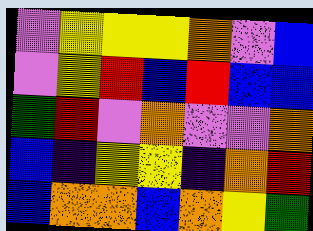[["violet", "yellow", "yellow", "yellow", "orange", "violet", "blue"], ["violet", "yellow", "red", "blue", "red", "blue", "blue"], ["green", "red", "violet", "orange", "violet", "violet", "orange"], ["blue", "indigo", "yellow", "yellow", "indigo", "orange", "red"], ["blue", "orange", "orange", "blue", "orange", "yellow", "green"]]